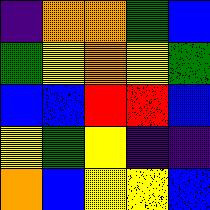[["indigo", "orange", "orange", "green", "blue"], ["green", "yellow", "orange", "yellow", "green"], ["blue", "blue", "red", "red", "blue"], ["yellow", "green", "yellow", "indigo", "indigo"], ["orange", "blue", "yellow", "yellow", "blue"]]